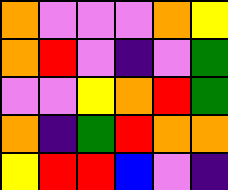[["orange", "violet", "violet", "violet", "orange", "yellow"], ["orange", "red", "violet", "indigo", "violet", "green"], ["violet", "violet", "yellow", "orange", "red", "green"], ["orange", "indigo", "green", "red", "orange", "orange"], ["yellow", "red", "red", "blue", "violet", "indigo"]]